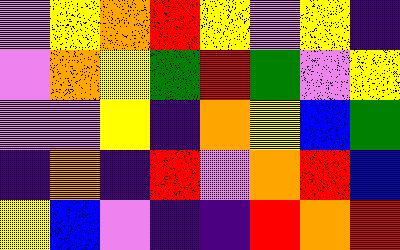[["violet", "yellow", "orange", "red", "yellow", "violet", "yellow", "indigo"], ["violet", "orange", "yellow", "green", "red", "green", "violet", "yellow"], ["violet", "violet", "yellow", "indigo", "orange", "yellow", "blue", "green"], ["indigo", "orange", "indigo", "red", "violet", "orange", "red", "blue"], ["yellow", "blue", "violet", "indigo", "indigo", "red", "orange", "red"]]